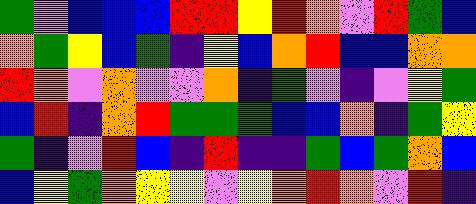[["green", "violet", "blue", "blue", "blue", "red", "red", "yellow", "red", "orange", "violet", "red", "green", "blue"], ["orange", "green", "yellow", "blue", "green", "indigo", "yellow", "blue", "orange", "red", "blue", "blue", "orange", "orange"], ["red", "orange", "violet", "orange", "violet", "violet", "orange", "indigo", "green", "violet", "indigo", "violet", "yellow", "green"], ["blue", "red", "indigo", "orange", "red", "green", "green", "green", "blue", "blue", "orange", "indigo", "green", "yellow"], ["green", "indigo", "violet", "red", "blue", "indigo", "red", "indigo", "indigo", "green", "blue", "green", "orange", "blue"], ["blue", "yellow", "green", "orange", "yellow", "yellow", "violet", "yellow", "orange", "red", "orange", "violet", "red", "indigo"]]